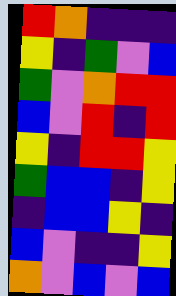[["red", "orange", "indigo", "indigo", "indigo"], ["yellow", "indigo", "green", "violet", "blue"], ["green", "violet", "orange", "red", "red"], ["blue", "violet", "red", "indigo", "red"], ["yellow", "indigo", "red", "red", "yellow"], ["green", "blue", "blue", "indigo", "yellow"], ["indigo", "blue", "blue", "yellow", "indigo"], ["blue", "violet", "indigo", "indigo", "yellow"], ["orange", "violet", "blue", "violet", "blue"]]